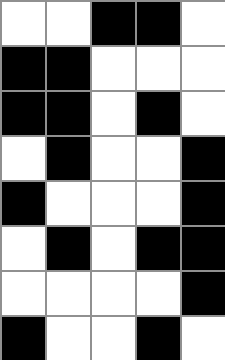[["white", "white", "black", "black", "white"], ["black", "black", "white", "white", "white"], ["black", "black", "white", "black", "white"], ["white", "black", "white", "white", "black"], ["black", "white", "white", "white", "black"], ["white", "black", "white", "black", "black"], ["white", "white", "white", "white", "black"], ["black", "white", "white", "black", "white"]]